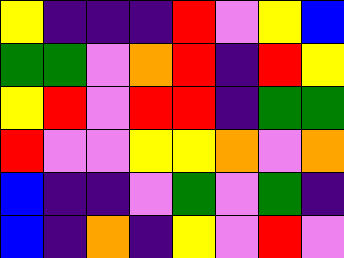[["yellow", "indigo", "indigo", "indigo", "red", "violet", "yellow", "blue"], ["green", "green", "violet", "orange", "red", "indigo", "red", "yellow"], ["yellow", "red", "violet", "red", "red", "indigo", "green", "green"], ["red", "violet", "violet", "yellow", "yellow", "orange", "violet", "orange"], ["blue", "indigo", "indigo", "violet", "green", "violet", "green", "indigo"], ["blue", "indigo", "orange", "indigo", "yellow", "violet", "red", "violet"]]